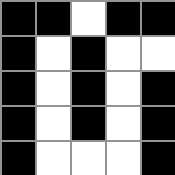[["black", "black", "white", "black", "black"], ["black", "white", "black", "white", "white"], ["black", "white", "black", "white", "black"], ["black", "white", "black", "white", "black"], ["black", "white", "white", "white", "black"]]